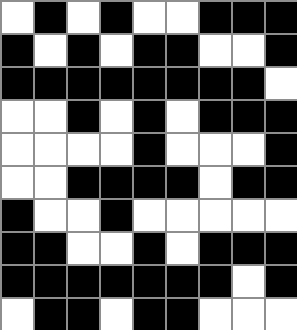[["white", "black", "white", "black", "white", "white", "black", "black", "black"], ["black", "white", "black", "white", "black", "black", "white", "white", "black"], ["black", "black", "black", "black", "black", "black", "black", "black", "white"], ["white", "white", "black", "white", "black", "white", "black", "black", "black"], ["white", "white", "white", "white", "black", "white", "white", "white", "black"], ["white", "white", "black", "black", "black", "black", "white", "black", "black"], ["black", "white", "white", "black", "white", "white", "white", "white", "white"], ["black", "black", "white", "white", "black", "white", "black", "black", "black"], ["black", "black", "black", "black", "black", "black", "black", "white", "black"], ["white", "black", "black", "white", "black", "black", "white", "white", "white"]]